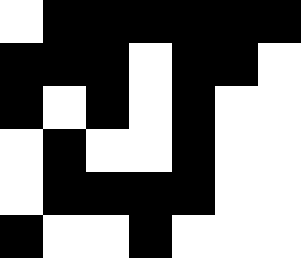[["white", "black", "black", "black", "black", "black", "black"], ["black", "black", "black", "white", "black", "black", "white"], ["black", "white", "black", "white", "black", "white", "white"], ["white", "black", "white", "white", "black", "white", "white"], ["white", "black", "black", "black", "black", "white", "white"], ["black", "white", "white", "black", "white", "white", "white"]]